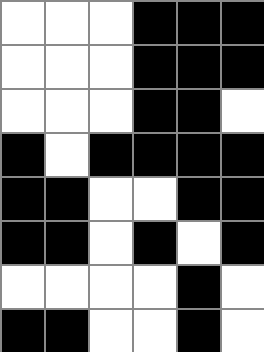[["white", "white", "white", "black", "black", "black"], ["white", "white", "white", "black", "black", "black"], ["white", "white", "white", "black", "black", "white"], ["black", "white", "black", "black", "black", "black"], ["black", "black", "white", "white", "black", "black"], ["black", "black", "white", "black", "white", "black"], ["white", "white", "white", "white", "black", "white"], ["black", "black", "white", "white", "black", "white"]]